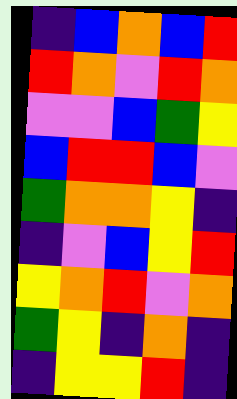[["indigo", "blue", "orange", "blue", "red"], ["red", "orange", "violet", "red", "orange"], ["violet", "violet", "blue", "green", "yellow"], ["blue", "red", "red", "blue", "violet"], ["green", "orange", "orange", "yellow", "indigo"], ["indigo", "violet", "blue", "yellow", "red"], ["yellow", "orange", "red", "violet", "orange"], ["green", "yellow", "indigo", "orange", "indigo"], ["indigo", "yellow", "yellow", "red", "indigo"]]